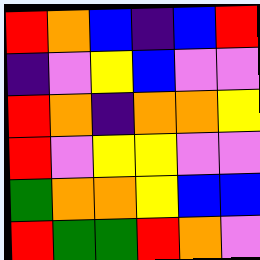[["red", "orange", "blue", "indigo", "blue", "red"], ["indigo", "violet", "yellow", "blue", "violet", "violet"], ["red", "orange", "indigo", "orange", "orange", "yellow"], ["red", "violet", "yellow", "yellow", "violet", "violet"], ["green", "orange", "orange", "yellow", "blue", "blue"], ["red", "green", "green", "red", "orange", "violet"]]